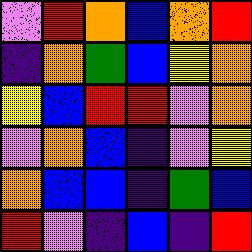[["violet", "red", "orange", "blue", "orange", "red"], ["indigo", "orange", "green", "blue", "yellow", "orange"], ["yellow", "blue", "red", "red", "violet", "orange"], ["violet", "orange", "blue", "indigo", "violet", "yellow"], ["orange", "blue", "blue", "indigo", "green", "blue"], ["red", "violet", "indigo", "blue", "indigo", "red"]]